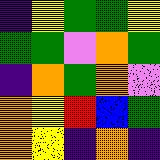[["indigo", "yellow", "green", "green", "yellow"], ["green", "green", "violet", "orange", "green"], ["indigo", "orange", "green", "orange", "violet"], ["orange", "yellow", "red", "blue", "green"], ["orange", "yellow", "indigo", "orange", "indigo"]]